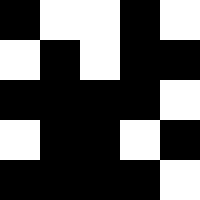[["black", "white", "white", "black", "white"], ["white", "black", "white", "black", "black"], ["black", "black", "black", "black", "white"], ["white", "black", "black", "white", "black"], ["black", "black", "black", "black", "white"]]